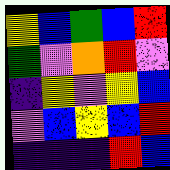[["yellow", "blue", "green", "blue", "red"], ["green", "violet", "orange", "red", "violet"], ["indigo", "yellow", "violet", "yellow", "blue"], ["violet", "blue", "yellow", "blue", "red"], ["indigo", "indigo", "indigo", "red", "blue"]]